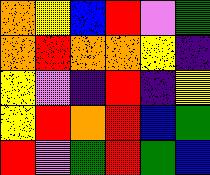[["orange", "yellow", "blue", "red", "violet", "green"], ["orange", "red", "orange", "orange", "yellow", "indigo"], ["yellow", "violet", "indigo", "red", "indigo", "yellow"], ["yellow", "red", "orange", "red", "blue", "green"], ["red", "violet", "green", "red", "green", "blue"]]